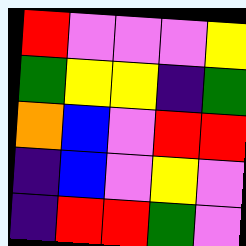[["red", "violet", "violet", "violet", "yellow"], ["green", "yellow", "yellow", "indigo", "green"], ["orange", "blue", "violet", "red", "red"], ["indigo", "blue", "violet", "yellow", "violet"], ["indigo", "red", "red", "green", "violet"]]